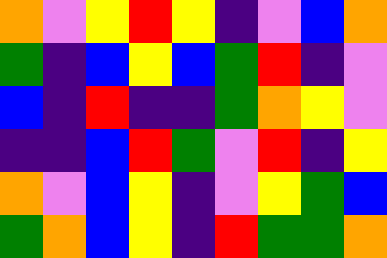[["orange", "violet", "yellow", "red", "yellow", "indigo", "violet", "blue", "orange"], ["green", "indigo", "blue", "yellow", "blue", "green", "red", "indigo", "violet"], ["blue", "indigo", "red", "indigo", "indigo", "green", "orange", "yellow", "violet"], ["indigo", "indigo", "blue", "red", "green", "violet", "red", "indigo", "yellow"], ["orange", "violet", "blue", "yellow", "indigo", "violet", "yellow", "green", "blue"], ["green", "orange", "blue", "yellow", "indigo", "red", "green", "green", "orange"]]